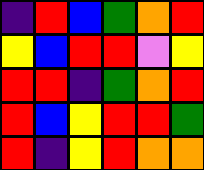[["indigo", "red", "blue", "green", "orange", "red"], ["yellow", "blue", "red", "red", "violet", "yellow"], ["red", "red", "indigo", "green", "orange", "red"], ["red", "blue", "yellow", "red", "red", "green"], ["red", "indigo", "yellow", "red", "orange", "orange"]]